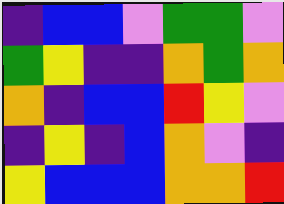[["indigo", "blue", "blue", "violet", "green", "green", "violet"], ["green", "yellow", "indigo", "indigo", "orange", "green", "orange"], ["orange", "indigo", "blue", "blue", "red", "yellow", "violet"], ["indigo", "yellow", "indigo", "blue", "orange", "violet", "indigo"], ["yellow", "blue", "blue", "blue", "orange", "orange", "red"]]